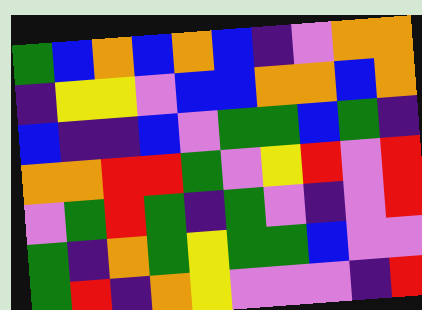[["green", "blue", "orange", "blue", "orange", "blue", "indigo", "violet", "orange", "orange"], ["indigo", "yellow", "yellow", "violet", "blue", "blue", "orange", "orange", "blue", "orange"], ["blue", "indigo", "indigo", "blue", "violet", "green", "green", "blue", "green", "indigo"], ["orange", "orange", "red", "red", "green", "violet", "yellow", "red", "violet", "red"], ["violet", "green", "red", "green", "indigo", "green", "violet", "indigo", "violet", "red"], ["green", "indigo", "orange", "green", "yellow", "green", "green", "blue", "violet", "violet"], ["green", "red", "indigo", "orange", "yellow", "violet", "violet", "violet", "indigo", "red"]]